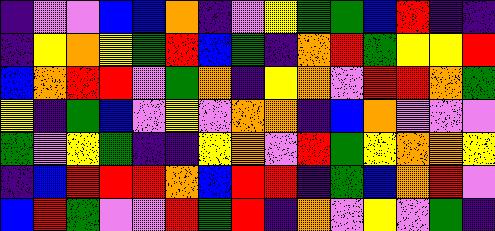[["indigo", "violet", "violet", "blue", "blue", "orange", "indigo", "violet", "yellow", "green", "green", "blue", "red", "indigo", "indigo"], ["indigo", "yellow", "orange", "yellow", "green", "red", "blue", "green", "indigo", "orange", "red", "green", "yellow", "yellow", "red"], ["blue", "orange", "red", "red", "violet", "green", "orange", "indigo", "yellow", "orange", "violet", "red", "red", "orange", "green"], ["yellow", "indigo", "green", "blue", "violet", "yellow", "violet", "orange", "orange", "indigo", "blue", "orange", "violet", "violet", "violet"], ["green", "violet", "yellow", "green", "indigo", "indigo", "yellow", "orange", "violet", "red", "green", "yellow", "orange", "orange", "yellow"], ["indigo", "blue", "red", "red", "red", "orange", "blue", "red", "red", "indigo", "green", "blue", "orange", "red", "violet"], ["blue", "red", "green", "violet", "violet", "red", "green", "red", "indigo", "orange", "violet", "yellow", "violet", "green", "indigo"]]